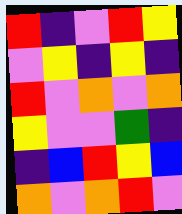[["red", "indigo", "violet", "red", "yellow"], ["violet", "yellow", "indigo", "yellow", "indigo"], ["red", "violet", "orange", "violet", "orange"], ["yellow", "violet", "violet", "green", "indigo"], ["indigo", "blue", "red", "yellow", "blue"], ["orange", "violet", "orange", "red", "violet"]]